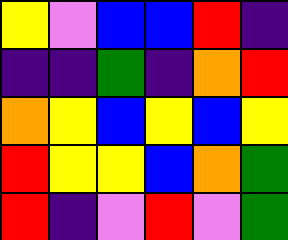[["yellow", "violet", "blue", "blue", "red", "indigo"], ["indigo", "indigo", "green", "indigo", "orange", "red"], ["orange", "yellow", "blue", "yellow", "blue", "yellow"], ["red", "yellow", "yellow", "blue", "orange", "green"], ["red", "indigo", "violet", "red", "violet", "green"]]